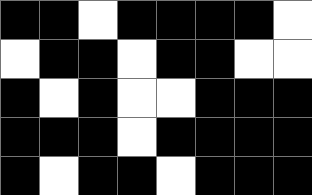[["black", "black", "white", "black", "black", "black", "black", "white"], ["white", "black", "black", "white", "black", "black", "white", "white"], ["black", "white", "black", "white", "white", "black", "black", "black"], ["black", "black", "black", "white", "black", "black", "black", "black"], ["black", "white", "black", "black", "white", "black", "black", "black"]]